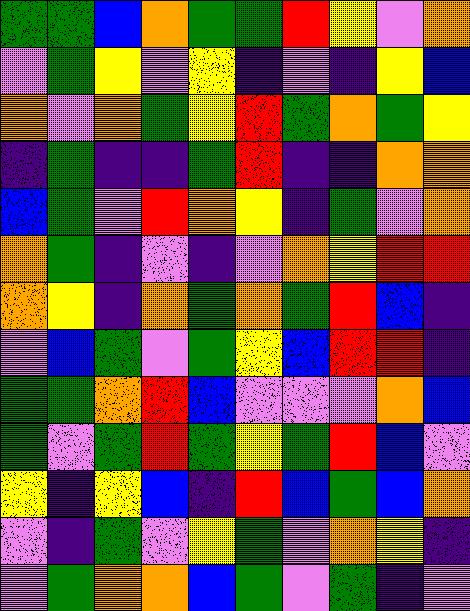[["green", "green", "blue", "orange", "green", "green", "red", "yellow", "violet", "orange"], ["violet", "green", "yellow", "violet", "yellow", "indigo", "violet", "indigo", "yellow", "blue"], ["orange", "violet", "orange", "green", "yellow", "red", "green", "orange", "green", "yellow"], ["indigo", "green", "indigo", "indigo", "green", "red", "indigo", "indigo", "orange", "orange"], ["blue", "green", "violet", "red", "orange", "yellow", "indigo", "green", "violet", "orange"], ["orange", "green", "indigo", "violet", "indigo", "violet", "orange", "yellow", "red", "red"], ["orange", "yellow", "indigo", "orange", "green", "orange", "green", "red", "blue", "indigo"], ["violet", "blue", "green", "violet", "green", "yellow", "blue", "red", "red", "indigo"], ["green", "green", "orange", "red", "blue", "violet", "violet", "violet", "orange", "blue"], ["green", "violet", "green", "red", "green", "yellow", "green", "red", "blue", "violet"], ["yellow", "indigo", "yellow", "blue", "indigo", "red", "blue", "green", "blue", "orange"], ["violet", "indigo", "green", "violet", "yellow", "green", "violet", "orange", "yellow", "indigo"], ["violet", "green", "orange", "orange", "blue", "green", "violet", "green", "indigo", "violet"]]